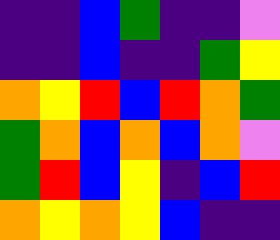[["indigo", "indigo", "blue", "green", "indigo", "indigo", "violet"], ["indigo", "indigo", "blue", "indigo", "indigo", "green", "yellow"], ["orange", "yellow", "red", "blue", "red", "orange", "green"], ["green", "orange", "blue", "orange", "blue", "orange", "violet"], ["green", "red", "blue", "yellow", "indigo", "blue", "red"], ["orange", "yellow", "orange", "yellow", "blue", "indigo", "indigo"]]